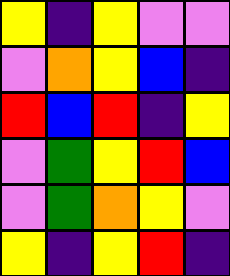[["yellow", "indigo", "yellow", "violet", "violet"], ["violet", "orange", "yellow", "blue", "indigo"], ["red", "blue", "red", "indigo", "yellow"], ["violet", "green", "yellow", "red", "blue"], ["violet", "green", "orange", "yellow", "violet"], ["yellow", "indigo", "yellow", "red", "indigo"]]